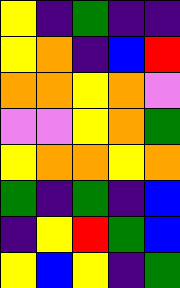[["yellow", "indigo", "green", "indigo", "indigo"], ["yellow", "orange", "indigo", "blue", "red"], ["orange", "orange", "yellow", "orange", "violet"], ["violet", "violet", "yellow", "orange", "green"], ["yellow", "orange", "orange", "yellow", "orange"], ["green", "indigo", "green", "indigo", "blue"], ["indigo", "yellow", "red", "green", "blue"], ["yellow", "blue", "yellow", "indigo", "green"]]